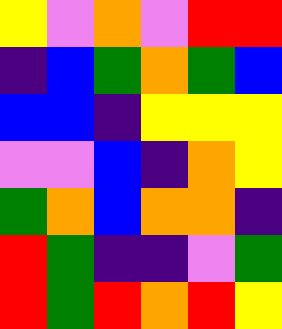[["yellow", "violet", "orange", "violet", "red", "red"], ["indigo", "blue", "green", "orange", "green", "blue"], ["blue", "blue", "indigo", "yellow", "yellow", "yellow"], ["violet", "violet", "blue", "indigo", "orange", "yellow"], ["green", "orange", "blue", "orange", "orange", "indigo"], ["red", "green", "indigo", "indigo", "violet", "green"], ["red", "green", "red", "orange", "red", "yellow"]]